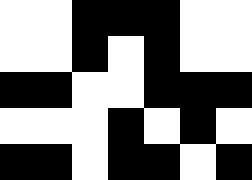[["white", "white", "black", "black", "black", "white", "white"], ["white", "white", "black", "white", "black", "white", "white"], ["black", "black", "white", "white", "black", "black", "black"], ["white", "white", "white", "black", "white", "black", "white"], ["black", "black", "white", "black", "black", "white", "black"]]